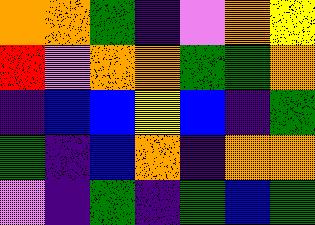[["orange", "orange", "green", "indigo", "violet", "orange", "yellow"], ["red", "violet", "orange", "orange", "green", "green", "orange"], ["indigo", "blue", "blue", "yellow", "blue", "indigo", "green"], ["green", "indigo", "blue", "orange", "indigo", "orange", "orange"], ["violet", "indigo", "green", "indigo", "green", "blue", "green"]]